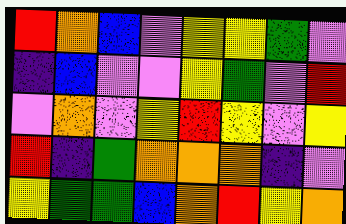[["red", "orange", "blue", "violet", "yellow", "yellow", "green", "violet"], ["indigo", "blue", "violet", "violet", "yellow", "green", "violet", "red"], ["violet", "orange", "violet", "yellow", "red", "yellow", "violet", "yellow"], ["red", "indigo", "green", "orange", "orange", "orange", "indigo", "violet"], ["yellow", "green", "green", "blue", "orange", "red", "yellow", "orange"]]